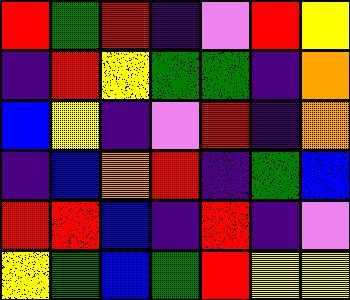[["red", "green", "red", "indigo", "violet", "red", "yellow"], ["indigo", "red", "yellow", "green", "green", "indigo", "orange"], ["blue", "yellow", "indigo", "violet", "red", "indigo", "orange"], ["indigo", "blue", "orange", "red", "indigo", "green", "blue"], ["red", "red", "blue", "indigo", "red", "indigo", "violet"], ["yellow", "green", "blue", "green", "red", "yellow", "yellow"]]